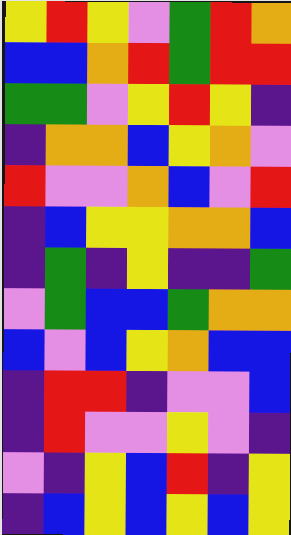[["yellow", "red", "yellow", "violet", "green", "red", "orange"], ["blue", "blue", "orange", "red", "green", "red", "red"], ["green", "green", "violet", "yellow", "red", "yellow", "indigo"], ["indigo", "orange", "orange", "blue", "yellow", "orange", "violet"], ["red", "violet", "violet", "orange", "blue", "violet", "red"], ["indigo", "blue", "yellow", "yellow", "orange", "orange", "blue"], ["indigo", "green", "indigo", "yellow", "indigo", "indigo", "green"], ["violet", "green", "blue", "blue", "green", "orange", "orange"], ["blue", "violet", "blue", "yellow", "orange", "blue", "blue"], ["indigo", "red", "red", "indigo", "violet", "violet", "blue"], ["indigo", "red", "violet", "violet", "yellow", "violet", "indigo"], ["violet", "indigo", "yellow", "blue", "red", "indigo", "yellow"], ["indigo", "blue", "yellow", "blue", "yellow", "blue", "yellow"]]